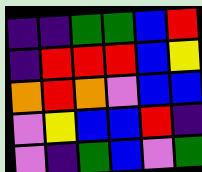[["indigo", "indigo", "green", "green", "blue", "red"], ["indigo", "red", "red", "red", "blue", "yellow"], ["orange", "red", "orange", "violet", "blue", "blue"], ["violet", "yellow", "blue", "blue", "red", "indigo"], ["violet", "indigo", "green", "blue", "violet", "green"]]